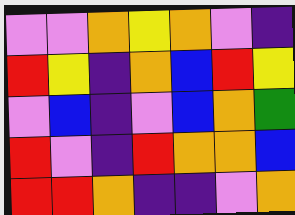[["violet", "violet", "orange", "yellow", "orange", "violet", "indigo"], ["red", "yellow", "indigo", "orange", "blue", "red", "yellow"], ["violet", "blue", "indigo", "violet", "blue", "orange", "green"], ["red", "violet", "indigo", "red", "orange", "orange", "blue"], ["red", "red", "orange", "indigo", "indigo", "violet", "orange"]]